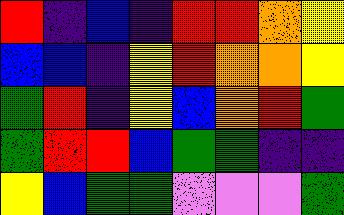[["red", "indigo", "blue", "indigo", "red", "red", "orange", "yellow"], ["blue", "blue", "indigo", "yellow", "red", "orange", "orange", "yellow"], ["green", "red", "indigo", "yellow", "blue", "orange", "red", "green"], ["green", "red", "red", "blue", "green", "green", "indigo", "indigo"], ["yellow", "blue", "green", "green", "violet", "violet", "violet", "green"]]